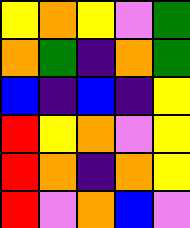[["yellow", "orange", "yellow", "violet", "green"], ["orange", "green", "indigo", "orange", "green"], ["blue", "indigo", "blue", "indigo", "yellow"], ["red", "yellow", "orange", "violet", "yellow"], ["red", "orange", "indigo", "orange", "yellow"], ["red", "violet", "orange", "blue", "violet"]]